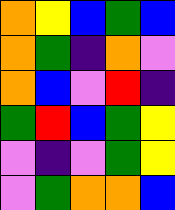[["orange", "yellow", "blue", "green", "blue"], ["orange", "green", "indigo", "orange", "violet"], ["orange", "blue", "violet", "red", "indigo"], ["green", "red", "blue", "green", "yellow"], ["violet", "indigo", "violet", "green", "yellow"], ["violet", "green", "orange", "orange", "blue"]]